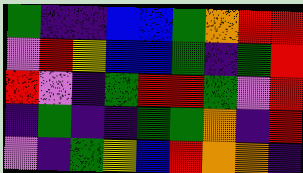[["green", "indigo", "indigo", "blue", "blue", "green", "orange", "red", "red"], ["violet", "red", "yellow", "blue", "blue", "green", "indigo", "green", "red"], ["red", "violet", "indigo", "green", "red", "red", "green", "violet", "red"], ["indigo", "green", "indigo", "indigo", "green", "green", "orange", "indigo", "red"], ["violet", "indigo", "green", "yellow", "blue", "red", "orange", "orange", "indigo"]]